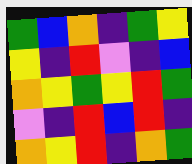[["green", "blue", "orange", "indigo", "green", "yellow"], ["yellow", "indigo", "red", "violet", "indigo", "blue"], ["orange", "yellow", "green", "yellow", "red", "green"], ["violet", "indigo", "red", "blue", "red", "indigo"], ["orange", "yellow", "red", "indigo", "orange", "green"]]